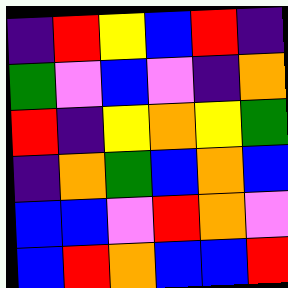[["indigo", "red", "yellow", "blue", "red", "indigo"], ["green", "violet", "blue", "violet", "indigo", "orange"], ["red", "indigo", "yellow", "orange", "yellow", "green"], ["indigo", "orange", "green", "blue", "orange", "blue"], ["blue", "blue", "violet", "red", "orange", "violet"], ["blue", "red", "orange", "blue", "blue", "red"]]